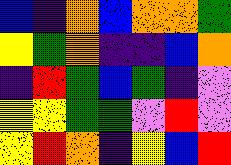[["blue", "indigo", "orange", "blue", "orange", "orange", "green"], ["yellow", "green", "orange", "indigo", "indigo", "blue", "orange"], ["indigo", "red", "green", "blue", "green", "indigo", "violet"], ["yellow", "yellow", "green", "green", "violet", "red", "violet"], ["yellow", "red", "orange", "indigo", "yellow", "blue", "red"]]